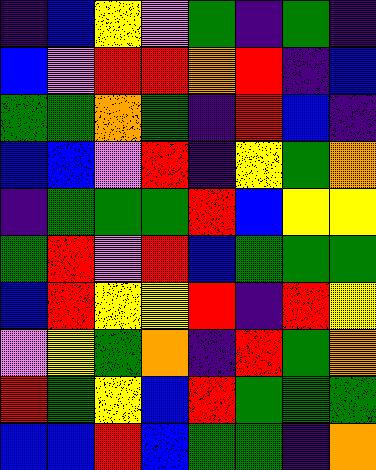[["indigo", "blue", "yellow", "violet", "green", "indigo", "green", "indigo"], ["blue", "violet", "red", "red", "orange", "red", "indigo", "blue"], ["green", "green", "orange", "green", "indigo", "red", "blue", "indigo"], ["blue", "blue", "violet", "red", "indigo", "yellow", "green", "orange"], ["indigo", "green", "green", "green", "red", "blue", "yellow", "yellow"], ["green", "red", "violet", "red", "blue", "green", "green", "green"], ["blue", "red", "yellow", "yellow", "red", "indigo", "red", "yellow"], ["violet", "yellow", "green", "orange", "indigo", "red", "green", "orange"], ["red", "green", "yellow", "blue", "red", "green", "green", "green"], ["blue", "blue", "red", "blue", "green", "green", "indigo", "orange"]]